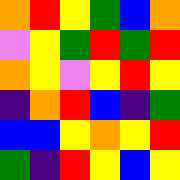[["orange", "red", "yellow", "green", "blue", "orange"], ["violet", "yellow", "green", "red", "green", "red"], ["orange", "yellow", "violet", "yellow", "red", "yellow"], ["indigo", "orange", "red", "blue", "indigo", "green"], ["blue", "blue", "yellow", "orange", "yellow", "red"], ["green", "indigo", "red", "yellow", "blue", "yellow"]]